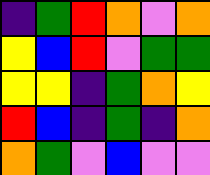[["indigo", "green", "red", "orange", "violet", "orange"], ["yellow", "blue", "red", "violet", "green", "green"], ["yellow", "yellow", "indigo", "green", "orange", "yellow"], ["red", "blue", "indigo", "green", "indigo", "orange"], ["orange", "green", "violet", "blue", "violet", "violet"]]